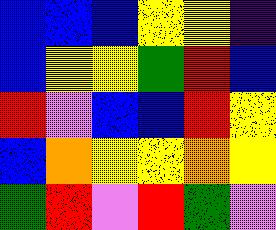[["blue", "blue", "blue", "yellow", "yellow", "indigo"], ["blue", "yellow", "yellow", "green", "red", "blue"], ["red", "violet", "blue", "blue", "red", "yellow"], ["blue", "orange", "yellow", "yellow", "orange", "yellow"], ["green", "red", "violet", "red", "green", "violet"]]